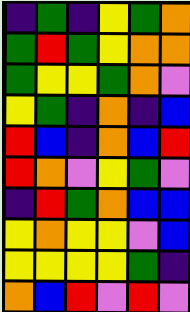[["indigo", "green", "indigo", "yellow", "green", "orange"], ["green", "red", "green", "yellow", "orange", "orange"], ["green", "yellow", "yellow", "green", "orange", "violet"], ["yellow", "green", "indigo", "orange", "indigo", "blue"], ["red", "blue", "indigo", "orange", "blue", "red"], ["red", "orange", "violet", "yellow", "green", "violet"], ["indigo", "red", "green", "orange", "blue", "blue"], ["yellow", "orange", "yellow", "yellow", "violet", "blue"], ["yellow", "yellow", "yellow", "yellow", "green", "indigo"], ["orange", "blue", "red", "violet", "red", "violet"]]